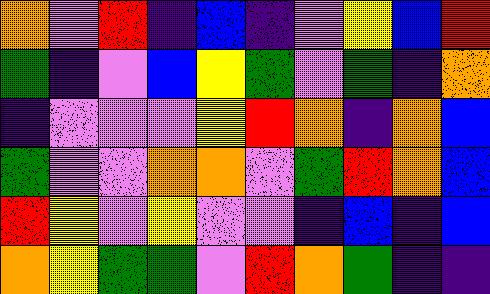[["orange", "violet", "red", "indigo", "blue", "indigo", "violet", "yellow", "blue", "red"], ["green", "indigo", "violet", "blue", "yellow", "green", "violet", "green", "indigo", "orange"], ["indigo", "violet", "violet", "violet", "yellow", "red", "orange", "indigo", "orange", "blue"], ["green", "violet", "violet", "orange", "orange", "violet", "green", "red", "orange", "blue"], ["red", "yellow", "violet", "yellow", "violet", "violet", "indigo", "blue", "indigo", "blue"], ["orange", "yellow", "green", "green", "violet", "red", "orange", "green", "indigo", "indigo"]]